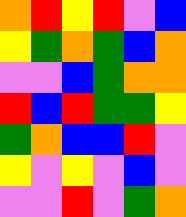[["orange", "red", "yellow", "red", "violet", "blue"], ["yellow", "green", "orange", "green", "blue", "orange"], ["violet", "violet", "blue", "green", "orange", "orange"], ["red", "blue", "red", "green", "green", "yellow"], ["green", "orange", "blue", "blue", "red", "violet"], ["yellow", "violet", "yellow", "violet", "blue", "violet"], ["violet", "violet", "red", "violet", "green", "orange"]]